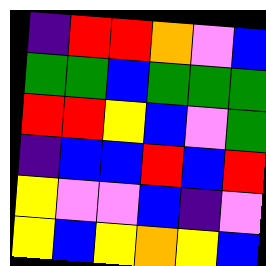[["indigo", "red", "red", "orange", "violet", "blue"], ["green", "green", "blue", "green", "green", "green"], ["red", "red", "yellow", "blue", "violet", "green"], ["indigo", "blue", "blue", "red", "blue", "red"], ["yellow", "violet", "violet", "blue", "indigo", "violet"], ["yellow", "blue", "yellow", "orange", "yellow", "blue"]]